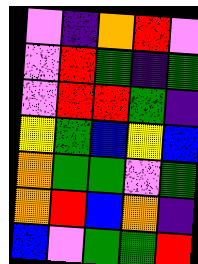[["violet", "indigo", "orange", "red", "violet"], ["violet", "red", "green", "indigo", "green"], ["violet", "red", "red", "green", "indigo"], ["yellow", "green", "blue", "yellow", "blue"], ["orange", "green", "green", "violet", "green"], ["orange", "red", "blue", "orange", "indigo"], ["blue", "violet", "green", "green", "red"]]